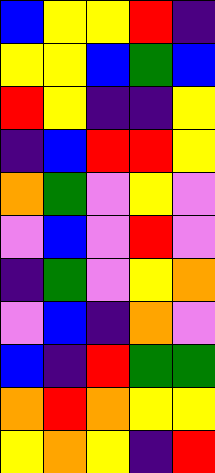[["blue", "yellow", "yellow", "red", "indigo"], ["yellow", "yellow", "blue", "green", "blue"], ["red", "yellow", "indigo", "indigo", "yellow"], ["indigo", "blue", "red", "red", "yellow"], ["orange", "green", "violet", "yellow", "violet"], ["violet", "blue", "violet", "red", "violet"], ["indigo", "green", "violet", "yellow", "orange"], ["violet", "blue", "indigo", "orange", "violet"], ["blue", "indigo", "red", "green", "green"], ["orange", "red", "orange", "yellow", "yellow"], ["yellow", "orange", "yellow", "indigo", "red"]]